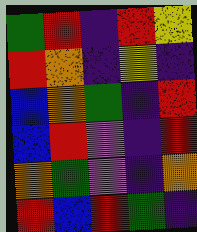[["green", "red", "indigo", "red", "yellow"], ["red", "orange", "indigo", "yellow", "indigo"], ["blue", "orange", "green", "indigo", "red"], ["blue", "red", "violet", "indigo", "red"], ["orange", "green", "violet", "indigo", "orange"], ["red", "blue", "red", "green", "indigo"]]